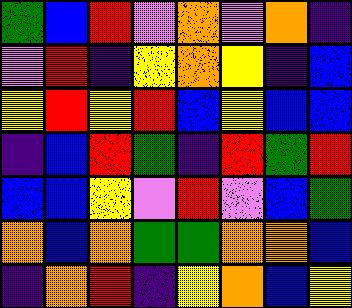[["green", "blue", "red", "violet", "orange", "violet", "orange", "indigo"], ["violet", "red", "indigo", "yellow", "orange", "yellow", "indigo", "blue"], ["yellow", "red", "yellow", "red", "blue", "yellow", "blue", "blue"], ["indigo", "blue", "red", "green", "indigo", "red", "green", "red"], ["blue", "blue", "yellow", "violet", "red", "violet", "blue", "green"], ["orange", "blue", "orange", "green", "green", "orange", "orange", "blue"], ["indigo", "orange", "red", "indigo", "yellow", "orange", "blue", "yellow"]]